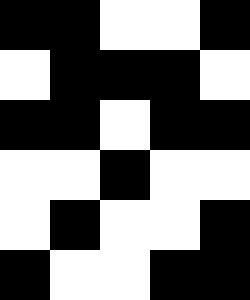[["black", "black", "white", "white", "black"], ["white", "black", "black", "black", "white"], ["black", "black", "white", "black", "black"], ["white", "white", "black", "white", "white"], ["white", "black", "white", "white", "black"], ["black", "white", "white", "black", "black"]]